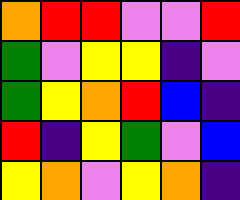[["orange", "red", "red", "violet", "violet", "red"], ["green", "violet", "yellow", "yellow", "indigo", "violet"], ["green", "yellow", "orange", "red", "blue", "indigo"], ["red", "indigo", "yellow", "green", "violet", "blue"], ["yellow", "orange", "violet", "yellow", "orange", "indigo"]]